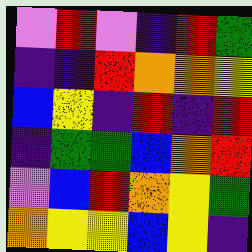[["violet", "red", "violet", "indigo", "red", "green"], ["indigo", "indigo", "red", "orange", "orange", "yellow"], ["blue", "yellow", "indigo", "red", "indigo", "red"], ["indigo", "green", "green", "blue", "orange", "red"], ["violet", "blue", "red", "orange", "yellow", "green"], ["orange", "yellow", "yellow", "blue", "yellow", "indigo"]]